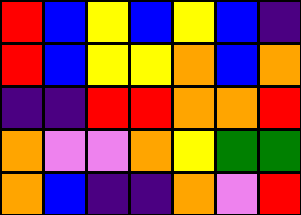[["red", "blue", "yellow", "blue", "yellow", "blue", "indigo"], ["red", "blue", "yellow", "yellow", "orange", "blue", "orange"], ["indigo", "indigo", "red", "red", "orange", "orange", "red"], ["orange", "violet", "violet", "orange", "yellow", "green", "green"], ["orange", "blue", "indigo", "indigo", "orange", "violet", "red"]]